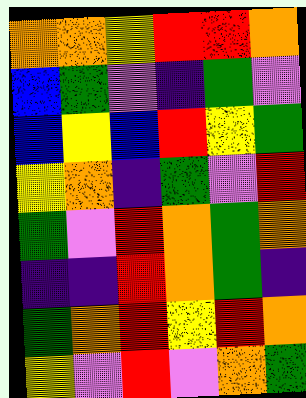[["orange", "orange", "yellow", "red", "red", "orange"], ["blue", "green", "violet", "indigo", "green", "violet"], ["blue", "yellow", "blue", "red", "yellow", "green"], ["yellow", "orange", "indigo", "green", "violet", "red"], ["green", "violet", "red", "orange", "green", "orange"], ["indigo", "indigo", "red", "orange", "green", "indigo"], ["green", "orange", "red", "yellow", "red", "orange"], ["yellow", "violet", "red", "violet", "orange", "green"]]